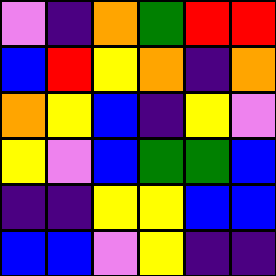[["violet", "indigo", "orange", "green", "red", "red"], ["blue", "red", "yellow", "orange", "indigo", "orange"], ["orange", "yellow", "blue", "indigo", "yellow", "violet"], ["yellow", "violet", "blue", "green", "green", "blue"], ["indigo", "indigo", "yellow", "yellow", "blue", "blue"], ["blue", "blue", "violet", "yellow", "indigo", "indigo"]]